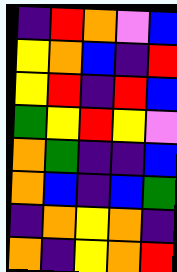[["indigo", "red", "orange", "violet", "blue"], ["yellow", "orange", "blue", "indigo", "red"], ["yellow", "red", "indigo", "red", "blue"], ["green", "yellow", "red", "yellow", "violet"], ["orange", "green", "indigo", "indigo", "blue"], ["orange", "blue", "indigo", "blue", "green"], ["indigo", "orange", "yellow", "orange", "indigo"], ["orange", "indigo", "yellow", "orange", "red"]]